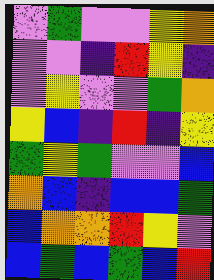[["violet", "green", "violet", "violet", "yellow", "orange"], ["violet", "violet", "indigo", "red", "yellow", "indigo"], ["violet", "yellow", "violet", "violet", "green", "orange"], ["yellow", "blue", "indigo", "red", "indigo", "yellow"], ["green", "yellow", "green", "violet", "violet", "blue"], ["orange", "blue", "indigo", "blue", "blue", "green"], ["blue", "orange", "orange", "red", "yellow", "violet"], ["blue", "green", "blue", "green", "blue", "red"]]